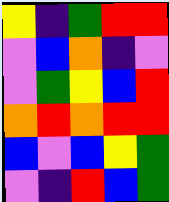[["yellow", "indigo", "green", "red", "red"], ["violet", "blue", "orange", "indigo", "violet"], ["violet", "green", "yellow", "blue", "red"], ["orange", "red", "orange", "red", "red"], ["blue", "violet", "blue", "yellow", "green"], ["violet", "indigo", "red", "blue", "green"]]